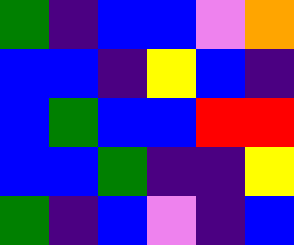[["green", "indigo", "blue", "blue", "violet", "orange"], ["blue", "blue", "indigo", "yellow", "blue", "indigo"], ["blue", "green", "blue", "blue", "red", "red"], ["blue", "blue", "green", "indigo", "indigo", "yellow"], ["green", "indigo", "blue", "violet", "indigo", "blue"]]